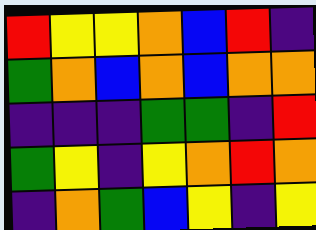[["red", "yellow", "yellow", "orange", "blue", "red", "indigo"], ["green", "orange", "blue", "orange", "blue", "orange", "orange"], ["indigo", "indigo", "indigo", "green", "green", "indigo", "red"], ["green", "yellow", "indigo", "yellow", "orange", "red", "orange"], ["indigo", "orange", "green", "blue", "yellow", "indigo", "yellow"]]